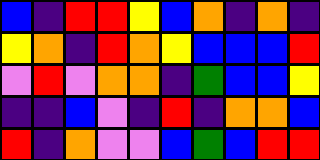[["blue", "indigo", "red", "red", "yellow", "blue", "orange", "indigo", "orange", "indigo"], ["yellow", "orange", "indigo", "red", "orange", "yellow", "blue", "blue", "blue", "red"], ["violet", "red", "violet", "orange", "orange", "indigo", "green", "blue", "blue", "yellow"], ["indigo", "indigo", "blue", "violet", "indigo", "red", "indigo", "orange", "orange", "blue"], ["red", "indigo", "orange", "violet", "violet", "blue", "green", "blue", "red", "red"]]